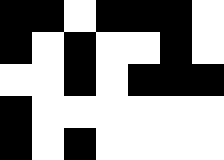[["black", "black", "white", "black", "black", "black", "white"], ["black", "white", "black", "white", "white", "black", "white"], ["white", "white", "black", "white", "black", "black", "black"], ["black", "white", "white", "white", "white", "white", "white"], ["black", "white", "black", "white", "white", "white", "white"]]